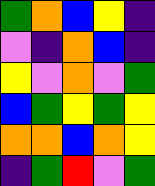[["green", "orange", "blue", "yellow", "indigo"], ["violet", "indigo", "orange", "blue", "indigo"], ["yellow", "violet", "orange", "violet", "green"], ["blue", "green", "yellow", "green", "yellow"], ["orange", "orange", "blue", "orange", "yellow"], ["indigo", "green", "red", "violet", "green"]]